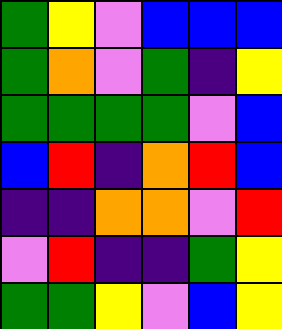[["green", "yellow", "violet", "blue", "blue", "blue"], ["green", "orange", "violet", "green", "indigo", "yellow"], ["green", "green", "green", "green", "violet", "blue"], ["blue", "red", "indigo", "orange", "red", "blue"], ["indigo", "indigo", "orange", "orange", "violet", "red"], ["violet", "red", "indigo", "indigo", "green", "yellow"], ["green", "green", "yellow", "violet", "blue", "yellow"]]